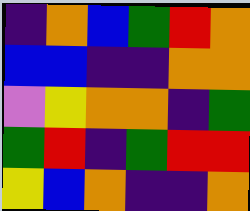[["indigo", "orange", "blue", "green", "red", "orange"], ["blue", "blue", "indigo", "indigo", "orange", "orange"], ["violet", "yellow", "orange", "orange", "indigo", "green"], ["green", "red", "indigo", "green", "red", "red"], ["yellow", "blue", "orange", "indigo", "indigo", "orange"]]